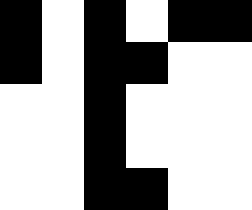[["black", "white", "black", "white", "black", "black"], ["black", "white", "black", "black", "white", "white"], ["white", "white", "black", "white", "white", "white"], ["white", "white", "black", "white", "white", "white"], ["white", "white", "black", "black", "white", "white"]]